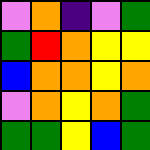[["violet", "orange", "indigo", "violet", "green"], ["green", "red", "orange", "yellow", "yellow"], ["blue", "orange", "orange", "yellow", "orange"], ["violet", "orange", "yellow", "orange", "green"], ["green", "green", "yellow", "blue", "green"]]